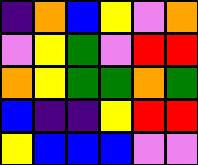[["indigo", "orange", "blue", "yellow", "violet", "orange"], ["violet", "yellow", "green", "violet", "red", "red"], ["orange", "yellow", "green", "green", "orange", "green"], ["blue", "indigo", "indigo", "yellow", "red", "red"], ["yellow", "blue", "blue", "blue", "violet", "violet"]]